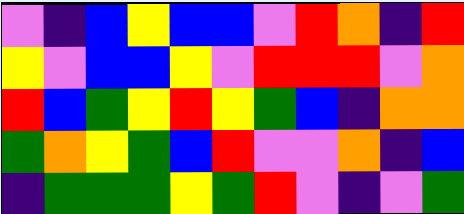[["violet", "indigo", "blue", "yellow", "blue", "blue", "violet", "red", "orange", "indigo", "red"], ["yellow", "violet", "blue", "blue", "yellow", "violet", "red", "red", "red", "violet", "orange"], ["red", "blue", "green", "yellow", "red", "yellow", "green", "blue", "indigo", "orange", "orange"], ["green", "orange", "yellow", "green", "blue", "red", "violet", "violet", "orange", "indigo", "blue"], ["indigo", "green", "green", "green", "yellow", "green", "red", "violet", "indigo", "violet", "green"]]